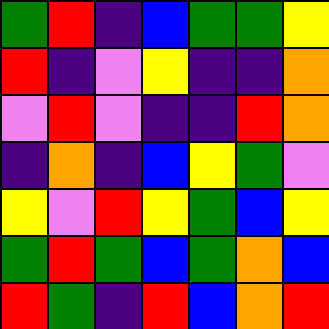[["green", "red", "indigo", "blue", "green", "green", "yellow"], ["red", "indigo", "violet", "yellow", "indigo", "indigo", "orange"], ["violet", "red", "violet", "indigo", "indigo", "red", "orange"], ["indigo", "orange", "indigo", "blue", "yellow", "green", "violet"], ["yellow", "violet", "red", "yellow", "green", "blue", "yellow"], ["green", "red", "green", "blue", "green", "orange", "blue"], ["red", "green", "indigo", "red", "blue", "orange", "red"]]